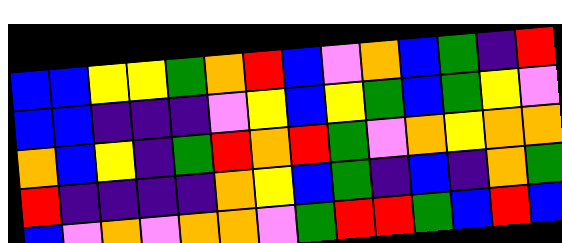[["blue", "blue", "yellow", "yellow", "green", "orange", "red", "blue", "violet", "orange", "blue", "green", "indigo", "red"], ["blue", "blue", "indigo", "indigo", "indigo", "violet", "yellow", "blue", "yellow", "green", "blue", "green", "yellow", "violet"], ["orange", "blue", "yellow", "indigo", "green", "red", "orange", "red", "green", "violet", "orange", "yellow", "orange", "orange"], ["red", "indigo", "indigo", "indigo", "indigo", "orange", "yellow", "blue", "green", "indigo", "blue", "indigo", "orange", "green"], ["blue", "violet", "orange", "violet", "orange", "orange", "violet", "green", "red", "red", "green", "blue", "red", "blue"]]